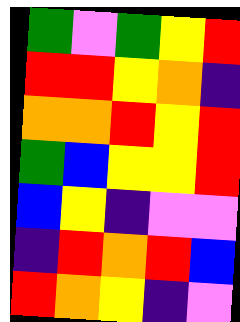[["green", "violet", "green", "yellow", "red"], ["red", "red", "yellow", "orange", "indigo"], ["orange", "orange", "red", "yellow", "red"], ["green", "blue", "yellow", "yellow", "red"], ["blue", "yellow", "indigo", "violet", "violet"], ["indigo", "red", "orange", "red", "blue"], ["red", "orange", "yellow", "indigo", "violet"]]